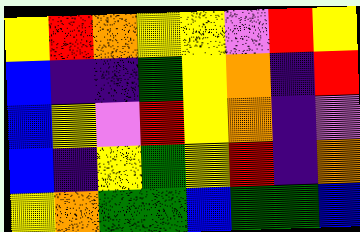[["yellow", "red", "orange", "yellow", "yellow", "violet", "red", "yellow"], ["blue", "indigo", "indigo", "green", "yellow", "orange", "indigo", "red"], ["blue", "yellow", "violet", "red", "yellow", "orange", "indigo", "violet"], ["blue", "indigo", "yellow", "green", "yellow", "red", "indigo", "orange"], ["yellow", "orange", "green", "green", "blue", "green", "green", "blue"]]